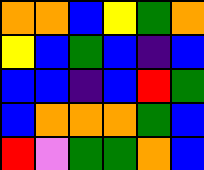[["orange", "orange", "blue", "yellow", "green", "orange"], ["yellow", "blue", "green", "blue", "indigo", "blue"], ["blue", "blue", "indigo", "blue", "red", "green"], ["blue", "orange", "orange", "orange", "green", "blue"], ["red", "violet", "green", "green", "orange", "blue"]]